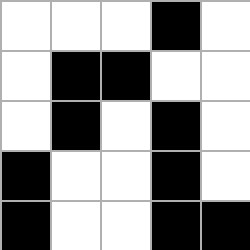[["white", "white", "white", "black", "white"], ["white", "black", "black", "white", "white"], ["white", "black", "white", "black", "white"], ["black", "white", "white", "black", "white"], ["black", "white", "white", "black", "black"]]